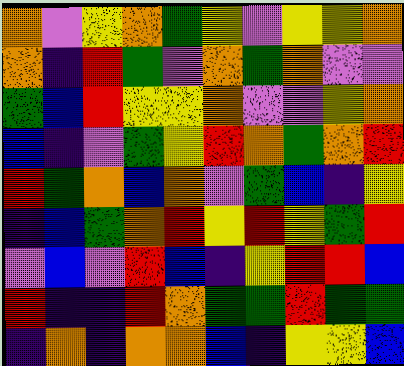[["orange", "violet", "yellow", "orange", "green", "yellow", "violet", "yellow", "yellow", "orange"], ["orange", "indigo", "red", "green", "violet", "orange", "green", "orange", "violet", "violet"], ["green", "blue", "red", "yellow", "yellow", "orange", "violet", "violet", "yellow", "orange"], ["blue", "indigo", "violet", "green", "yellow", "red", "orange", "green", "orange", "red"], ["red", "green", "orange", "blue", "orange", "violet", "green", "blue", "indigo", "yellow"], ["indigo", "blue", "green", "orange", "red", "yellow", "red", "yellow", "green", "red"], ["violet", "blue", "violet", "red", "blue", "indigo", "yellow", "red", "red", "blue"], ["red", "indigo", "indigo", "red", "orange", "green", "green", "red", "green", "green"], ["indigo", "orange", "indigo", "orange", "orange", "blue", "indigo", "yellow", "yellow", "blue"]]